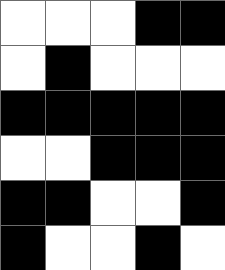[["white", "white", "white", "black", "black"], ["white", "black", "white", "white", "white"], ["black", "black", "black", "black", "black"], ["white", "white", "black", "black", "black"], ["black", "black", "white", "white", "black"], ["black", "white", "white", "black", "white"]]